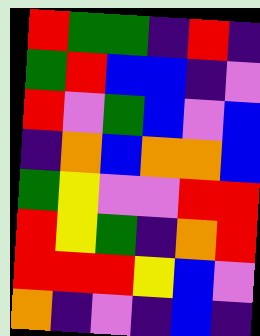[["red", "green", "green", "indigo", "red", "indigo"], ["green", "red", "blue", "blue", "indigo", "violet"], ["red", "violet", "green", "blue", "violet", "blue"], ["indigo", "orange", "blue", "orange", "orange", "blue"], ["green", "yellow", "violet", "violet", "red", "red"], ["red", "yellow", "green", "indigo", "orange", "red"], ["red", "red", "red", "yellow", "blue", "violet"], ["orange", "indigo", "violet", "indigo", "blue", "indigo"]]